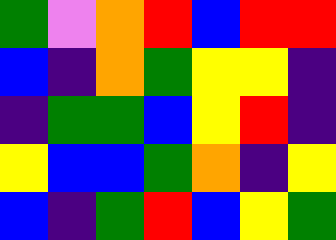[["green", "violet", "orange", "red", "blue", "red", "red"], ["blue", "indigo", "orange", "green", "yellow", "yellow", "indigo"], ["indigo", "green", "green", "blue", "yellow", "red", "indigo"], ["yellow", "blue", "blue", "green", "orange", "indigo", "yellow"], ["blue", "indigo", "green", "red", "blue", "yellow", "green"]]